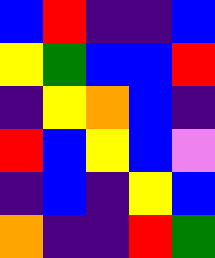[["blue", "red", "indigo", "indigo", "blue"], ["yellow", "green", "blue", "blue", "red"], ["indigo", "yellow", "orange", "blue", "indigo"], ["red", "blue", "yellow", "blue", "violet"], ["indigo", "blue", "indigo", "yellow", "blue"], ["orange", "indigo", "indigo", "red", "green"]]